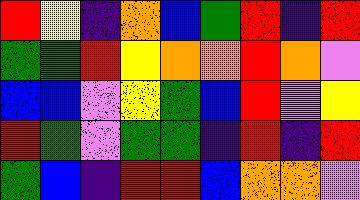[["red", "yellow", "indigo", "orange", "blue", "green", "red", "indigo", "red"], ["green", "green", "red", "yellow", "orange", "orange", "red", "orange", "violet"], ["blue", "blue", "violet", "yellow", "green", "blue", "red", "violet", "yellow"], ["red", "green", "violet", "green", "green", "indigo", "red", "indigo", "red"], ["green", "blue", "indigo", "red", "red", "blue", "orange", "orange", "violet"]]